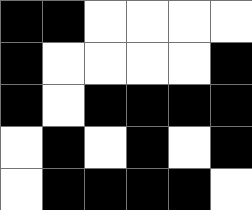[["black", "black", "white", "white", "white", "white"], ["black", "white", "white", "white", "white", "black"], ["black", "white", "black", "black", "black", "black"], ["white", "black", "white", "black", "white", "black"], ["white", "black", "black", "black", "black", "white"]]